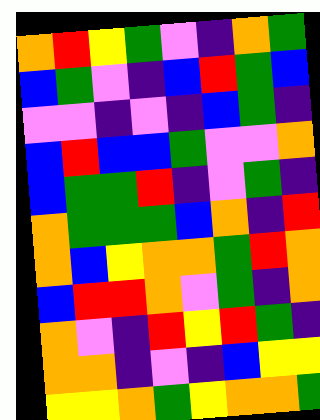[["orange", "red", "yellow", "green", "violet", "indigo", "orange", "green"], ["blue", "green", "violet", "indigo", "blue", "red", "green", "blue"], ["violet", "violet", "indigo", "violet", "indigo", "blue", "green", "indigo"], ["blue", "red", "blue", "blue", "green", "violet", "violet", "orange"], ["blue", "green", "green", "red", "indigo", "violet", "green", "indigo"], ["orange", "green", "green", "green", "blue", "orange", "indigo", "red"], ["orange", "blue", "yellow", "orange", "orange", "green", "red", "orange"], ["blue", "red", "red", "orange", "violet", "green", "indigo", "orange"], ["orange", "violet", "indigo", "red", "yellow", "red", "green", "indigo"], ["orange", "orange", "indigo", "violet", "indigo", "blue", "yellow", "yellow"], ["yellow", "yellow", "orange", "green", "yellow", "orange", "orange", "green"]]